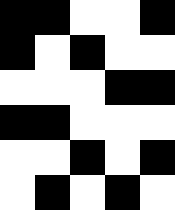[["black", "black", "white", "white", "black"], ["black", "white", "black", "white", "white"], ["white", "white", "white", "black", "black"], ["black", "black", "white", "white", "white"], ["white", "white", "black", "white", "black"], ["white", "black", "white", "black", "white"]]